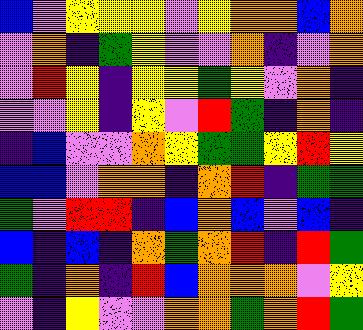[["blue", "violet", "yellow", "yellow", "yellow", "violet", "yellow", "orange", "orange", "blue", "orange"], ["violet", "orange", "indigo", "green", "yellow", "violet", "violet", "orange", "indigo", "violet", "orange"], ["violet", "red", "yellow", "indigo", "yellow", "yellow", "green", "yellow", "violet", "orange", "indigo"], ["violet", "violet", "yellow", "indigo", "yellow", "violet", "red", "green", "indigo", "orange", "indigo"], ["indigo", "blue", "violet", "violet", "orange", "yellow", "green", "green", "yellow", "red", "yellow"], ["blue", "blue", "violet", "orange", "orange", "indigo", "orange", "red", "indigo", "green", "green"], ["green", "violet", "red", "red", "indigo", "blue", "orange", "blue", "violet", "blue", "indigo"], ["blue", "indigo", "blue", "indigo", "orange", "green", "orange", "red", "indigo", "red", "green"], ["green", "indigo", "orange", "indigo", "red", "blue", "orange", "orange", "orange", "violet", "yellow"], ["violet", "indigo", "yellow", "violet", "violet", "orange", "orange", "green", "orange", "red", "green"]]